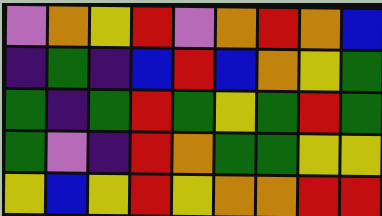[["violet", "orange", "yellow", "red", "violet", "orange", "red", "orange", "blue"], ["indigo", "green", "indigo", "blue", "red", "blue", "orange", "yellow", "green"], ["green", "indigo", "green", "red", "green", "yellow", "green", "red", "green"], ["green", "violet", "indigo", "red", "orange", "green", "green", "yellow", "yellow"], ["yellow", "blue", "yellow", "red", "yellow", "orange", "orange", "red", "red"]]